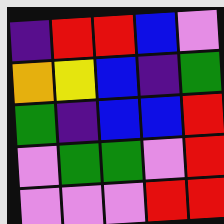[["indigo", "red", "red", "blue", "violet"], ["orange", "yellow", "blue", "indigo", "green"], ["green", "indigo", "blue", "blue", "red"], ["violet", "green", "green", "violet", "red"], ["violet", "violet", "violet", "red", "red"]]